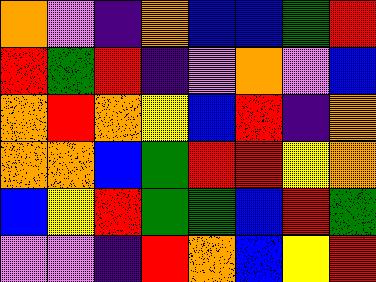[["orange", "violet", "indigo", "orange", "blue", "blue", "green", "red"], ["red", "green", "red", "indigo", "violet", "orange", "violet", "blue"], ["orange", "red", "orange", "yellow", "blue", "red", "indigo", "orange"], ["orange", "orange", "blue", "green", "red", "red", "yellow", "orange"], ["blue", "yellow", "red", "green", "green", "blue", "red", "green"], ["violet", "violet", "indigo", "red", "orange", "blue", "yellow", "red"]]